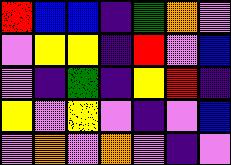[["red", "blue", "blue", "indigo", "green", "orange", "violet"], ["violet", "yellow", "yellow", "indigo", "red", "violet", "blue"], ["violet", "indigo", "green", "indigo", "yellow", "red", "indigo"], ["yellow", "violet", "yellow", "violet", "indigo", "violet", "blue"], ["violet", "orange", "violet", "orange", "violet", "indigo", "violet"]]